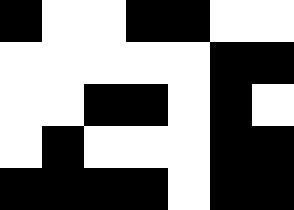[["black", "white", "white", "black", "black", "white", "white"], ["white", "white", "white", "white", "white", "black", "black"], ["white", "white", "black", "black", "white", "black", "white"], ["white", "black", "white", "white", "white", "black", "black"], ["black", "black", "black", "black", "white", "black", "black"]]